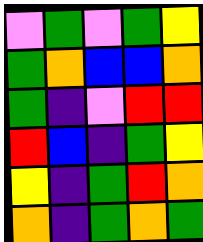[["violet", "green", "violet", "green", "yellow"], ["green", "orange", "blue", "blue", "orange"], ["green", "indigo", "violet", "red", "red"], ["red", "blue", "indigo", "green", "yellow"], ["yellow", "indigo", "green", "red", "orange"], ["orange", "indigo", "green", "orange", "green"]]